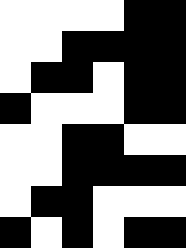[["white", "white", "white", "white", "black", "black"], ["white", "white", "black", "black", "black", "black"], ["white", "black", "black", "white", "black", "black"], ["black", "white", "white", "white", "black", "black"], ["white", "white", "black", "black", "white", "white"], ["white", "white", "black", "black", "black", "black"], ["white", "black", "black", "white", "white", "white"], ["black", "white", "black", "white", "black", "black"]]